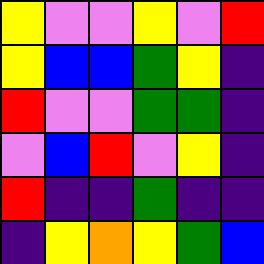[["yellow", "violet", "violet", "yellow", "violet", "red"], ["yellow", "blue", "blue", "green", "yellow", "indigo"], ["red", "violet", "violet", "green", "green", "indigo"], ["violet", "blue", "red", "violet", "yellow", "indigo"], ["red", "indigo", "indigo", "green", "indigo", "indigo"], ["indigo", "yellow", "orange", "yellow", "green", "blue"]]